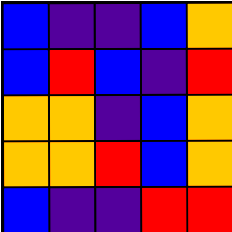[["blue", "indigo", "indigo", "blue", "orange"], ["blue", "red", "blue", "indigo", "red"], ["orange", "orange", "indigo", "blue", "orange"], ["orange", "orange", "red", "blue", "orange"], ["blue", "indigo", "indigo", "red", "red"]]